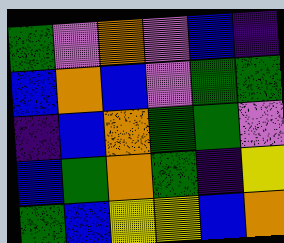[["green", "violet", "orange", "violet", "blue", "indigo"], ["blue", "orange", "blue", "violet", "green", "green"], ["indigo", "blue", "orange", "green", "green", "violet"], ["blue", "green", "orange", "green", "indigo", "yellow"], ["green", "blue", "yellow", "yellow", "blue", "orange"]]